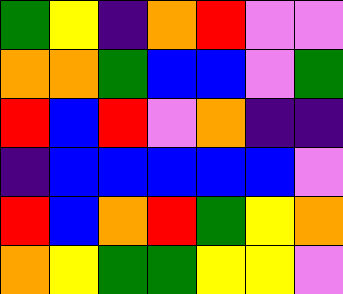[["green", "yellow", "indigo", "orange", "red", "violet", "violet"], ["orange", "orange", "green", "blue", "blue", "violet", "green"], ["red", "blue", "red", "violet", "orange", "indigo", "indigo"], ["indigo", "blue", "blue", "blue", "blue", "blue", "violet"], ["red", "blue", "orange", "red", "green", "yellow", "orange"], ["orange", "yellow", "green", "green", "yellow", "yellow", "violet"]]